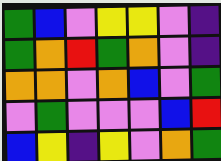[["green", "blue", "violet", "yellow", "yellow", "violet", "indigo"], ["green", "orange", "red", "green", "orange", "violet", "indigo"], ["orange", "orange", "violet", "orange", "blue", "violet", "green"], ["violet", "green", "violet", "violet", "violet", "blue", "red"], ["blue", "yellow", "indigo", "yellow", "violet", "orange", "green"]]